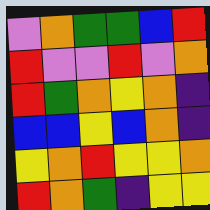[["violet", "orange", "green", "green", "blue", "red"], ["red", "violet", "violet", "red", "violet", "orange"], ["red", "green", "orange", "yellow", "orange", "indigo"], ["blue", "blue", "yellow", "blue", "orange", "indigo"], ["yellow", "orange", "red", "yellow", "yellow", "orange"], ["red", "orange", "green", "indigo", "yellow", "yellow"]]